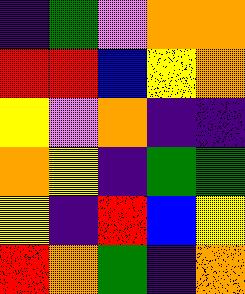[["indigo", "green", "violet", "orange", "orange"], ["red", "red", "blue", "yellow", "orange"], ["yellow", "violet", "orange", "indigo", "indigo"], ["orange", "yellow", "indigo", "green", "green"], ["yellow", "indigo", "red", "blue", "yellow"], ["red", "orange", "green", "indigo", "orange"]]